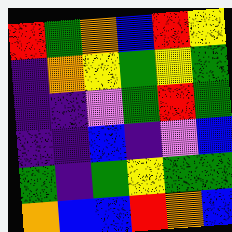[["red", "green", "orange", "blue", "red", "yellow"], ["indigo", "orange", "yellow", "green", "yellow", "green"], ["indigo", "indigo", "violet", "green", "red", "green"], ["indigo", "indigo", "blue", "indigo", "violet", "blue"], ["green", "indigo", "green", "yellow", "green", "green"], ["orange", "blue", "blue", "red", "orange", "blue"]]